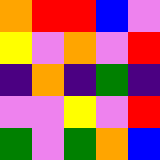[["orange", "red", "red", "blue", "violet"], ["yellow", "violet", "orange", "violet", "red"], ["indigo", "orange", "indigo", "green", "indigo"], ["violet", "violet", "yellow", "violet", "red"], ["green", "violet", "green", "orange", "blue"]]